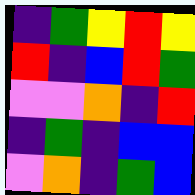[["indigo", "green", "yellow", "red", "yellow"], ["red", "indigo", "blue", "red", "green"], ["violet", "violet", "orange", "indigo", "red"], ["indigo", "green", "indigo", "blue", "blue"], ["violet", "orange", "indigo", "green", "blue"]]